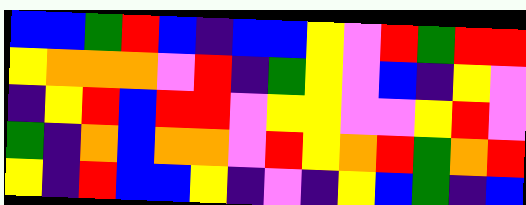[["blue", "blue", "green", "red", "blue", "indigo", "blue", "blue", "yellow", "violet", "red", "green", "red", "red"], ["yellow", "orange", "orange", "orange", "violet", "red", "indigo", "green", "yellow", "violet", "blue", "indigo", "yellow", "violet"], ["indigo", "yellow", "red", "blue", "red", "red", "violet", "yellow", "yellow", "violet", "violet", "yellow", "red", "violet"], ["green", "indigo", "orange", "blue", "orange", "orange", "violet", "red", "yellow", "orange", "red", "green", "orange", "red"], ["yellow", "indigo", "red", "blue", "blue", "yellow", "indigo", "violet", "indigo", "yellow", "blue", "green", "indigo", "blue"]]